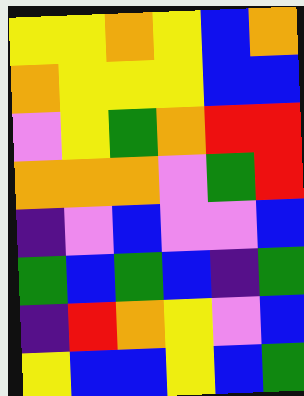[["yellow", "yellow", "orange", "yellow", "blue", "orange"], ["orange", "yellow", "yellow", "yellow", "blue", "blue"], ["violet", "yellow", "green", "orange", "red", "red"], ["orange", "orange", "orange", "violet", "green", "red"], ["indigo", "violet", "blue", "violet", "violet", "blue"], ["green", "blue", "green", "blue", "indigo", "green"], ["indigo", "red", "orange", "yellow", "violet", "blue"], ["yellow", "blue", "blue", "yellow", "blue", "green"]]